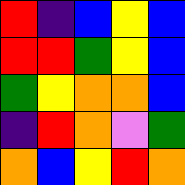[["red", "indigo", "blue", "yellow", "blue"], ["red", "red", "green", "yellow", "blue"], ["green", "yellow", "orange", "orange", "blue"], ["indigo", "red", "orange", "violet", "green"], ["orange", "blue", "yellow", "red", "orange"]]